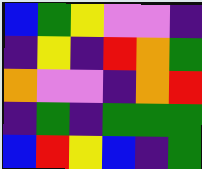[["blue", "green", "yellow", "violet", "violet", "indigo"], ["indigo", "yellow", "indigo", "red", "orange", "green"], ["orange", "violet", "violet", "indigo", "orange", "red"], ["indigo", "green", "indigo", "green", "green", "green"], ["blue", "red", "yellow", "blue", "indigo", "green"]]